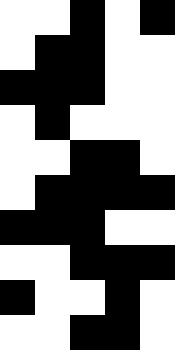[["white", "white", "black", "white", "black"], ["white", "black", "black", "white", "white"], ["black", "black", "black", "white", "white"], ["white", "black", "white", "white", "white"], ["white", "white", "black", "black", "white"], ["white", "black", "black", "black", "black"], ["black", "black", "black", "white", "white"], ["white", "white", "black", "black", "black"], ["black", "white", "white", "black", "white"], ["white", "white", "black", "black", "white"]]